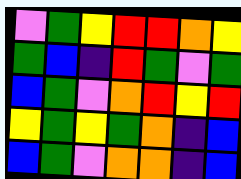[["violet", "green", "yellow", "red", "red", "orange", "yellow"], ["green", "blue", "indigo", "red", "green", "violet", "green"], ["blue", "green", "violet", "orange", "red", "yellow", "red"], ["yellow", "green", "yellow", "green", "orange", "indigo", "blue"], ["blue", "green", "violet", "orange", "orange", "indigo", "blue"]]